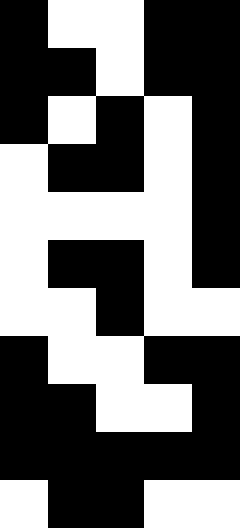[["black", "white", "white", "black", "black"], ["black", "black", "white", "black", "black"], ["black", "white", "black", "white", "black"], ["white", "black", "black", "white", "black"], ["white", "white", "white", "white", "black"], ["white", "black", "black", "white", "black"], ["white", "white", "black", "white", "white"], ["black", "white", "white", "black", "black"], ["black", "black", "white", "white", "black"], ["black", "black", "black", "black", "black"], ["white", "black", "black", "white", "white"]]